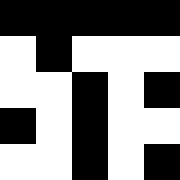[["black", "black", "black", "black", "black"], ["white", "black", "white", "white", "white"], ["white", "white", "black", "white", "black"], ["black", "white", "black", "white", "white"], ["white", "white", "black", "white", "black"]]